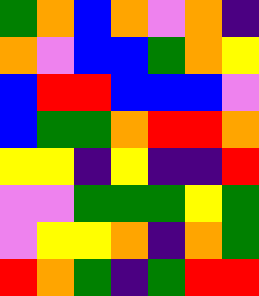[["green", "orange", "blue", "orange", "violet", "orange", "indigo"], ["orange", "violet", "blue", "blue", "green", "orange", "yellow"], ["blue", "red", "red", "blue", "blue", "blue", "violet"], ["blue", "green", "green", "orange", "red", "red", "orange"], ["yellow", "yellow", "indigo", "yellow", "indigo", "indigo", "red"], ["violet", "violet", "green", "green", "green", "yellow", "green"], ["violet", "yellow", "yellow", "orange", "indigo", "orange", "green"], ["red", "orange", "green", "indigo", "green", "red", "red"]]